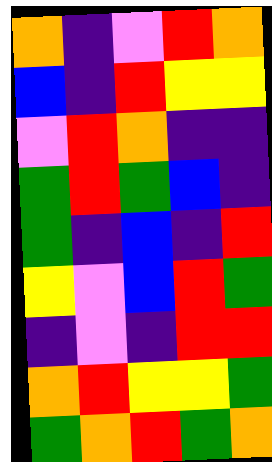[["orange", "indigo", "violet", "red", "orange"], ["blue", "indigo", "red", "yellow", "yellow"], ["violet", "red", "orange", "indigo", "indigo"], ["green", "red", "green", "blue", "indigo"], ["green", "indigo", "blue", "indigo", "red"], ["yellow", "violet", "blue", "red", "green"], ["indigo", "violet", "indigo", "red", "red"], ["orange", "red", "yellow", "yellow", "green"], ["green", "orange", "red", "green", "orange"]]